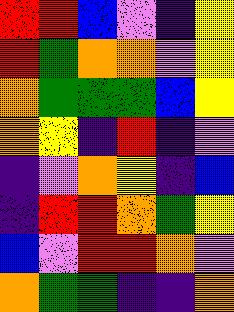[["red", "red", "blue", "violet", "indigo", "yellow"], ["red", "green", "orange", "orange", "violet", "yellow"], ["orange", "green", "green", "green", "blue", "yellow"], ["orange", "yellow", "indigo", "red", "indigo", "violet"], ["indigo", "violet", "orange", "yellow", "indigo", "blue"], ["indigo", "red", "red", "orange", "green", "yellow"], ["blue", "violet", "red", "red", "orange", "violet"], ["orange", "green", "green", "indigo", "indigo", "orange"]]